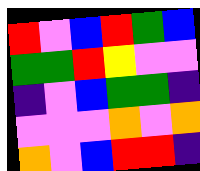[["red", "violet", "blue", "red", "green", "blue"], ["green", "green", "red", "yellow", "violet", "violet"], ["indigo", "violet", "blue", "green", "green", "indigo"], ["violet", "violet", "violet", "orange", "violet", "orange"], ["orange", "violet", "blue", "red", "red", "indigo"]]